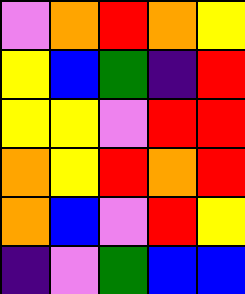[["violet", "orange", "red", "orange", "yellow"], ["yellow", "blue", "green", "indigo", "red"], ["yellow", "yellow", "violet", "red", "red"], ["orange", "yellow", "red", "orange", "red"], ["orange", "blue", "violet", "red", "yellow"], ["indigo", "violet", "green", "blue", "blue"]]